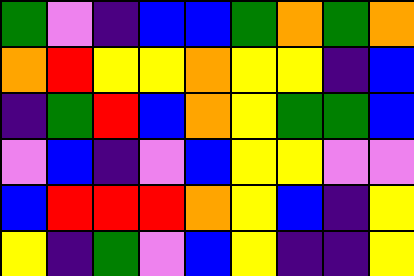[["green", "violet", "indigo", "blue", "blue", "green", "orange", "green", "orange"], ["orange", "red", "yellow", "yellow", "orange", "yellow", "yellow", "indigo", "blue"], ["indigo", "green", "red", "blue", "orange", "yellow", "green", "green", "blue"], ["violet", "blue", "indigo", "violet", "blue", "yellow", "yellow", "violet", "violet"], ["blue", "red", "red", "red", "orange", "yellow", "blue", "indigo", "yellow"], ["yellow", "indigo", "green", "violet", "blue", "yellow", "indigo", "indigo", "yellow"]]